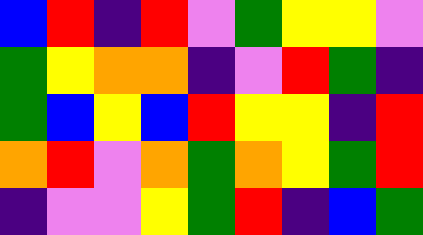[["blue", "red", "indigo", "red", "violet", "green", "yellow", "yellow", "violet"], ["green", "yellow", "orange", "orange", "indigo", "violet", "red", "green", "indigo"], ["green", "blue", "yellow", "blue", "red", "yellow", "yellow", "indigo", "red"], ["orange", "red", "violet", "orange", "green", "orange", "yellow", "green", "red"], ["indigo", "violet", "violet", "yellow", "green", "red", "indigo", "blue", "green"]]